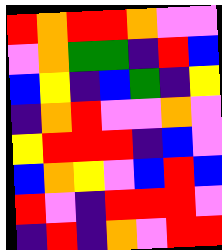[["red", "orange", "red", "red", "orange", "violet", "violet"], ["violet", "orange", "green", "green", "indigo", "red", "blue"], ["blue", "yellow", "indigo", "blue", "green", "indigo", "yellow"], ["indigo", "orange", "red", "violet", "violet", "orange", "violet"], ["yellow", "red", "red", "red", "indigo", "blue", "violet"], ["blue", "orange", "yellow", "violet", "blue", "red", "blue"], ["red", "violet", "indigo", "red", "red", "red", "violet"], ["indigo", "red", "indigo", "orange", "violet", "red", "red"]]